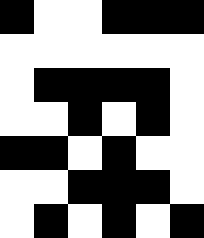[["black", "white", "white", "black", "black", "black"], ["white", "white", "white", "white", "white", "white"], ["white", "black", "black", "black", "black", "white"], ["white", "white", "black", "white", "black", "white"], ["black", "black", "white", "black", "white", "white"], ["white", "white", "black", "black", "black", "white"], ["white", "black", "white", "black", "white", "black"]]